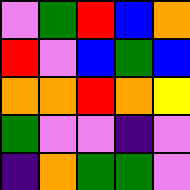[["violet", "green", "red", "blue", "orange"], ["red", "violet", "blue", "green", "blue"], ["orange", "orange", "red", "orange", "yellow"], ["green", "violet", "violet", "indigo", "violet"], ["indigo", "orange", "green", "green", "violet"]]